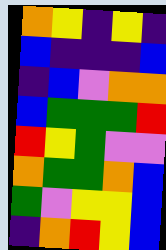[["orange", "yellow", "indigo", "yellow", "indigo"], ["blue", "indigo", "indigo", "indigo", "blue"], ["indigo", "blue", "violet", "orange", "orange"], ["blue", "green", "green", "green", "red"], ["red", "yellow", "green", "violet", "violet"], ["orange", "green", "green", "orange", "blue"], ["green", "violet", "yellow", "yellow", "blue"], ["indigo", "orange", "red", "yellow", "blue"]]